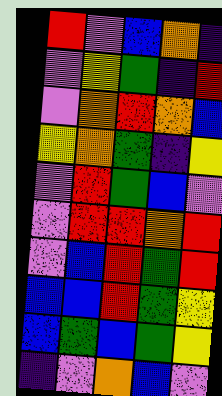[["red", "violet", "blue", "orange", "indigo"], ["violet", "yellow", "green", "indigo", "red"], ["violet", "orange", "red", "orange", "blue"], ["yellow", "orange", "green", "indigo", "yellow"], ["violet", "red", "green", "blue", "violet"], ["violet", "red", "red", "orange", "red"], ["violet", "blue", "red", "green", "red"], ["blue", "blue", "red", "green", "yellow"], ["blue", "green", "blue", "green", "yellow"], ["indigo", "violet", "orange", "blue", "violet"]]